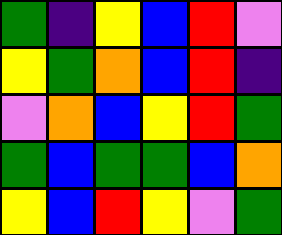[["green", "indigo", "yellow", "blue", "red", "violet"], ["yellow", "green", "orange", "blue", "red", "indigo"], ["violet", "orange", "blue", "yellow", "red", "green"], ["green", "blue", "green", "green", "blue", "orange"], ["yellow", "blue", "red", "yellow", "violet", "green"]]